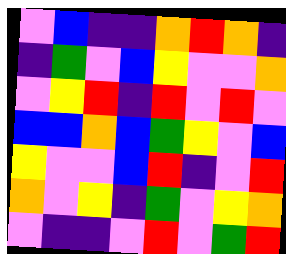[["violet", "blue", "indigo", "indigo", "orange", "red", "orange", "indigo"], ["indigo", "green", "violet", "blue", "yellow", "violet", "violet", "orange"], ["violet", "yellow", "red", "indigo", "red", "violet", "red", "violet"], ["blue", "blue", "orange", "blue", "green", "yellow", "violet", "blue"], ["yellow", "violet", "violet", "blue", "red", "indigo", "violet", "red"], ["orange", "violet", "yellow", "indigo", "green", "violet", "yellow", "orange"], ["violet", "indigo", "indigo", "violet", "red", "violet", "green", "red"]]